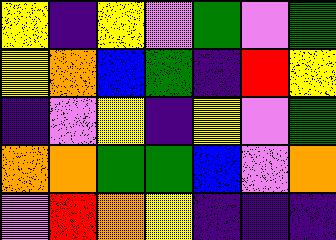[["yellow", "indigo", "yellow", "violet", "green", "violet", "green"], ["yellow", "orange", "blue", "green", "indigo", "red", "yellow"], ["indigo", "violet", "yellow", "indigo", "yellow", "violet", "green"], ["orange", "orange", "green", "green", "blue", "violet", "orange"], ["violet", "red", "orange", "yellow", "indigo", "indigo", "indigo"]]